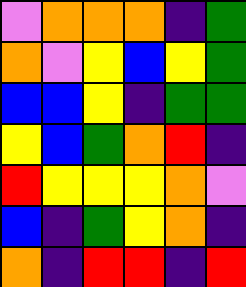[["violet", "orange", "orange", "orange", "indigo", "green"], ["orange", "violet", "yellow", "blue", "yellow", "green"], ["blue", "blue", "yellow", "indigo", "green", "green"], ["yellow", "blue", "green", "orange", "red", "indigo"], ["red", "yellow", "yellow", "yellow", "orange", "violet"], ["blue", "indigo", "green", "yellow", "orange", "indigo"], ["orange", "indigo", "red", "red", "indigo", "red"]]